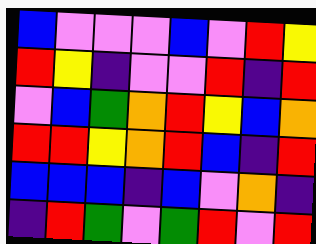[["blue", "violet", "violet", "violet", "blue", "violet", "red", "yellow"], ["red", "yellow", "indigo", "violet", "violet", "red", "indigo", "red"], ["violet", "blue", "green", "orange", "red", "yellow", "blue", "orange"], ["red", "red", "yellow", "orange", "red", "blue", "indigo", "red"], ["blue", "blue", "blue", "indigo", "blue", "violet", "orange", "indigo"], ["indigo", "red", "green", "violet", "green", "red", "violet", "red"]]